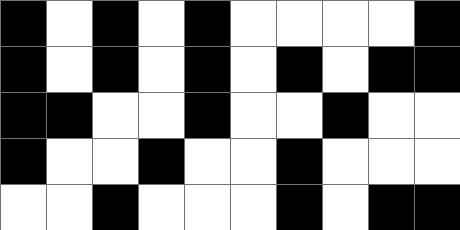[["black", "white", "black", "white", "black", "white", "white", "white", "white", "black"], ["black", "white", "black", "white", "black", "white", "black", "white", "black", "black"], ["black", "black", "white", "white", "black", "white", "white", "black", "white", "white"], ["black", "white", "white", "black", "white", "white", "black", "white", "white", "white"], ["white", "white", "black", "white", "white", "white", "black", "white", "black", "black"]]